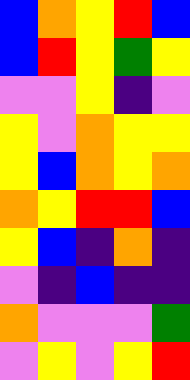[["blue", "orange", "yellow", "red", "blue"], ["blue", "red", "yellow", "green", "yellow"], ["violet", "violet", "yellow", "indigo", "violet"], ["yellow", "violet", "orange", "yellow", "yellow"], ["yellow", "blue", "orange", "yellow", "orange"], ["orange", "yellow", "red", "red", "blue"], ["yellow", "blue", "indigo", "orange", "indigo"], ["violet", "indigo", "blue", "indigo", "indigo"], ["orange", "violet", "violet", "violet", "green"], ["violet", "yellow", "violet", "yellow", "red"]]